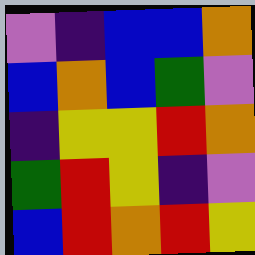[["violet", "indigo", "blue", "blue", "orange"], ["blue", "orange", "blue", "green", "violet"], ["indigo", "yellow", "yellow", "red", "orange"], ["green", "red", "yellow", "indigo", "violet"], ["blue", "red", "orange", "red", "yellow"]]